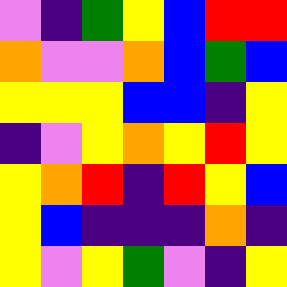[["violet", "indigo", "green", "yellow", "blue", "red", "red"], ["orange", "violet", "violet", "orange", "blue", "green", "blue"], ["yellow", "yellow", "yellow", "blue", "blue", "indigo", "yellow"], ["indigo", "violet", "yellow", "orange", "yellow", "red", "yellow"], ["yellow", "orange", "red", "indigo", "red", "yellow", "blue"], ["yellow", "blue", "indigo", "indigo", "indigo", "orange", "indigo"], ["yellow", "violet", "yellow", "green", "violet", "indigo", "yellow"]]